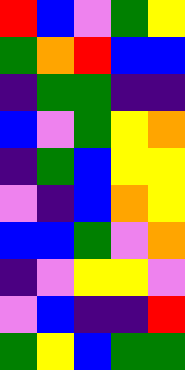[["red", "blue", "violet", "green", "yellow"], ["green", "orange", "red", "blue", "blue"], ["indigo", "green", "green", "indigo", "indigo"], ["blue", "violet", "green", "yellow", "orange"], ["indigo", "green", "blue", "yellow", "yellow"], ["violet", "indigo", "blue", "orange", "yellow"], ["blue", "blue", "green", "violet", "orange"], ["indigo", "violet", "yellow", "yellow", "violet"], ["violet", "blue", "indigo", "indigo", "red"], ["green", "yellow", "blue", "green", "green"]]